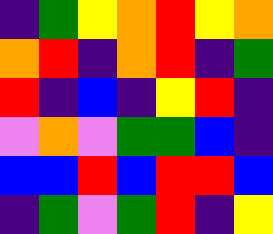[["indigo", "green", "yellow", "orange", "red", "yellow", "orange"], ["orange", "red", "indigo", "orange", "red", "indigo", "green"], ["red", "indigo", "blue", "indigo", "yellow", "red", "indigo"], ["violet", "orange", "violet", "green", "green", "blue", "indigo"], ["blue", "blue", "red", "blue", "red", "red", "blue"], ["indigo", "green", "violet", "green", "red", "indigo", "yellow"]]